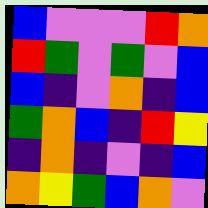[["blue", "violet", "violet", "violet", "red", "orange"], ["red", "green", "violet", "green", "violet", "blue"], ["blue", "indigo", "violet", "orange", "indigo", "blue"], ["green", "orange", "blue", "indigo", "red", "yellow"], ["indigo", "orange", "indigo", "violet", "indigo", "blue"], ["orange", "yellow", "green", "blue", "orange", "violet"]]